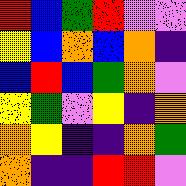[["red", "blue", "green", "red", "violet", "violet"], ["yellow", "blue", "orange", "blue", "orange", "indigo"], ["blue", "red", "blue", "green", "orange", "violet"], ["yellow", "green", "violet", "yellow", "indigo", "orange"], ["orange", "yellow", "indigo", "indigo", "orange", "green"], ["orange", "indigo", "indigo", "red", "red", "violet"]]